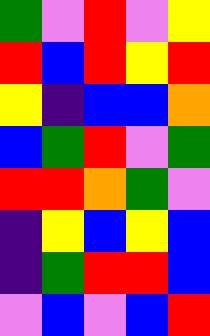[["green", "violet", "red", "violet", "yellow"], ["red", "blue", "red", "yellow", "red"], ["yellow", "indigo", "blue", "blue", "orange"], ["blue", "green", "red", "violet", "green"], ["red", "red", "orange", "green", "violet"], ["indigo", "yellow", "blue", "yellow", "blue"], ["indigo", "green", "red", "red", "blue"], ["violet", "blue", "violet", "blue", "red"]]